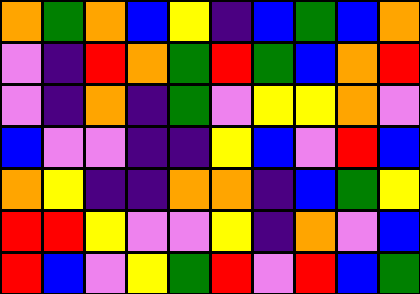[["orange", "green", "orange", "blue", "yellow", "indigo", "blue", "green", "blue", "orange"], ["violet", "indigo", "red", "orange", "green", "red", "green", "blue", "orange", "red"], ["violet", "indigo", "orange", "indigo", "green", "violet", "yellow", "yellow", "orange", "violet"], ["blue", "violet", "violet", "indigo", "indigo", "yellow", "blue", "violet", "red", "blue"], ["orange", "yellow", "indigo", "indigo", "orange", "orange", "indigo", "blue", "green", "yellow"], ["red", "red", "yellow", "violet", "violet", "yellow", "indigo", "orange", "violet", "blue"], ["red", "blue", "violet", "yellow", "green", "red", "violet", "red", "blue", "green"]]